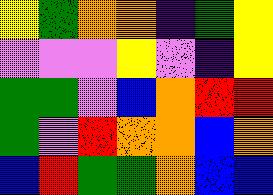[["yellow", "green", "orange", "orange", "indigo", "green", "yellow"], ["violet", "violet", "violet", "yellow", "violet", "indigo", "yellow"], ["green", "green", "violet", "blue", "orange", "red", "red"], ["green", "violet", "red", "orange", "orange", "blue", "orange"], ["blue", "red", "green", "green", "orange", "blue", "blue"]]